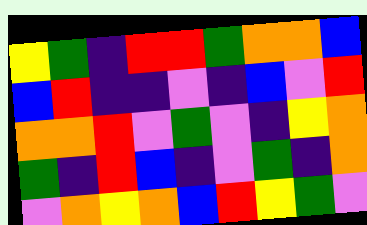[["yellow", "green", "indigo", "red", "red", "green", "orange", "orange", "blue"], ["blue", "red", "indigo", "indigo", "violet", "indigo", "blue", "violet", "red"], ["orange", "orange", "red", "violet", "green", "violet", "indigo", "yellow", "orange"], ["green", "indigo", "red", "blue", "indigo", "violet", "green", "indigo", "orange"], ["violet", "orange", "yellow", "orange", "blue", "red", "yellow", "green", "violet"]]